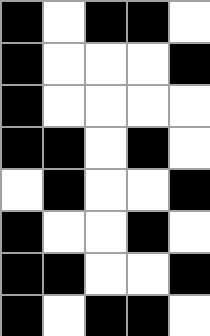[["black", "white", "black", "black", "white"], ["black", "white", "white", "white", "black"], ["black", "white", "white", "white", "white"], ["black", "black", "white", "black", "white"], ["white", "black", "white", "white", "black"], ["black", "white", "white", "black", "white"], ["black", "black", "white", "white", "black"], ["black", "white", "black", "black", "white"]]